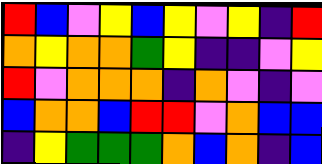[["red", "blue", "violet", "yellow", "blue", "yellow", "violet", "yellow", "indigo", "red"], ["orange", "yellow", "orange", "orange", "green", "yellow", "indigo", "indigo", "violet", "yellow"], ["red", "violet", "orange", "orange", "orange", "indigo", "orange", "violet", "indigo", "violet"], ["blue", "orange", "orange", "blue", "red", "red", "violet", "orange", "blue", "blue"], ["indigo", "yellow", "green", "green", "green", "orange", "blue", "orange", "indigo", "blue"]]